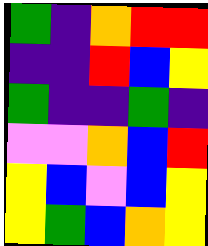[["green", "indigo", "orange", "red", "red"], ["indigo", "indigo", "red", "blue", "yellow"], ["green", "indigo", "indigo", "green", "indigo"], ["violet", "violet", "orange", "blue", "red"], ["yellow", "blue", "violet", "blue", "yellow"], ["yellow", "green", "blue", "orange", "yellow"]]